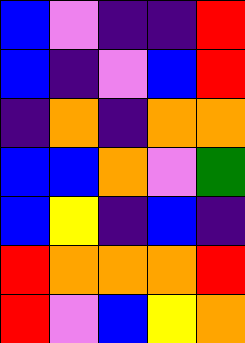[["blue", "violet", "indigo", "indigo", "red"], ["blue", "indigo", "violet", "blue", "red"], ["indigo", "orange", "indigo", "orange", "orange"], ["blue", "blue", "orange", "violet", "green"], ["blue", "yellow", "indigo", "blue", "indigo"], ["red", "orange", "orange", "orange", "red"], ["red", "violet", "blue", "yellow", "orange"]]